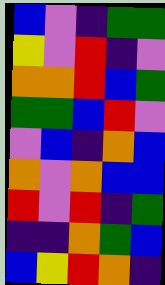[["blue", "violet", "indigo", "green", "green"], ["yellow", "violet", "red", "indigo", "violet"], ["orange", "orange", "red", "blue", "green"], ["green", "green", "blue", "red", "violet"], ["violet", "blue", "indigo", "orange", "blue"], ["orange", "violet", "orange", "blue", "blue"], ["red", "violet", "red", "indigo", "green"], ["indigo", "indigo", "orange", "green", "blue"], ["blue", "yellow", "red", "orange", "indigo"]]